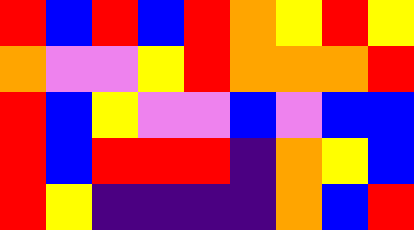[["red", "blue", "red", "blue", "red", "orange", "yellow", "red", "yellow"], ["orange", "violet", "violet", "yellow", "red", "orange", "orange", "orange", "red"], ["red", "blue", "yellow", "violet", "violet", "blue", "violet", "blue", "blue"], ["red", "blue", "red", "red", "red", "indigo", "orange", "yellow", "blue"], ["red", "yellow", "indigo", "indigo", "indigo", "indigo", "orange", "blue", "red"]]